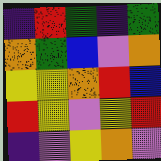[["indigo", "red", "green", "indigo", "green"], ["orange", "green", "blue", "violet", "orange"], ["yellow", "yellow", "orange", "red", "blue"], ["red", "yellow", "violet", "yellow", "red"], ["indigo", "violet", "yellow", "orange", "violet"]]